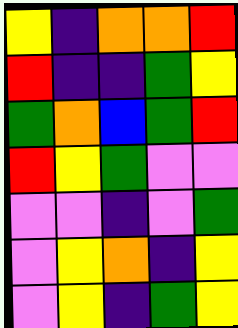[["yellow", "indigo", "orange", "orange", "red"], ["red", "indigo", "indigo", "green", "yellow"], ["green", "orange", "blue", "green", "red"], ["red", "yellow", "green", "violet", "violet"], ["violet", "violet", "indigo", "violet", "green"], ["violet", "yellow", "orange", "indigo", "yellow"], ["violet", "yellow", "indigo", "green", "yellow"]]